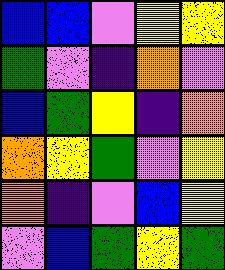[["blue", "blue", "violet", "yellow", "yellow"], ["green", "violet", "indigo", "orange", "violet"], ["blue", "green", "yellow", "indigo", "orange"], ["orange", "yellow", "green", "violet", "yellow"], ["orange", "indigo", "violet", "blue", "yellow"], ["violet", "blue", "green", "yellow", "green"]]